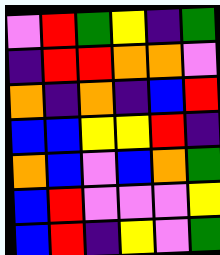[["violet", "red", "green", "yellow", "indigo", "green"], ["indigo", "red", "red", "orange", "orange", "violet"], ["orange", "indigo", "orange", "indigo", "blue", "red"], ["blue", "blue", "yellow", "yellow", "red", "indigo"], ["orange", "blue", "violet", "blue", "orange", "green"], ["blue", "red", "violet", "violet", "violet", "yellow"], ["blue", "red", "indigo", "yellow", "violet", "green"]]